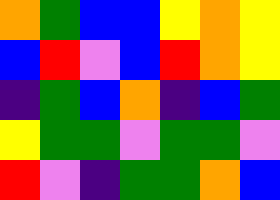[["orange", "green", "blue", "blue", "yellow", "orange", "yellow"], ["blue", "red", "violet", "blue", "red", "orange", "yellow"], ["indigo", "green", "blue", "orange", "indigo", "blue", "green"], ["yellow", "green", "green", "violet", "green", "green", "violet"], ["red", "violet", "indigo", "green", "green", "orange", "blue"]]